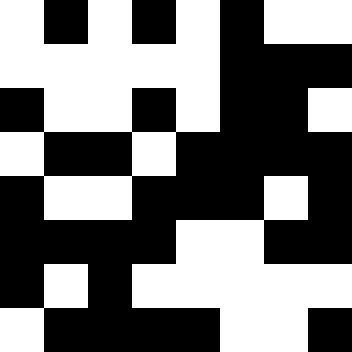[["white", "black", "white", "black", "white", "black", "white", "white"], ["white", "white", "white", "white", "white", "black", "black", "black"], ["black", "white", "white", "black", "white", "black", "black", "white"], ["white", "black", "black", "white", "black", "black", "black", "black"], ["black", "white", "white", "black", "black", "black", "white", "black"], ["black", "black", "black", "black", "white", "white", "black", "black"], ["black", "white", "black", "white", "white", "white", "white", "white"], ["white", "black", "black", "black", "black", "white", "white", "black"]]